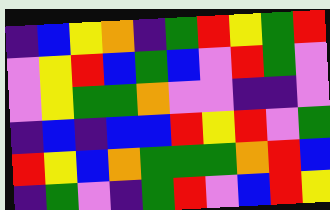[["indigo", "blue", "yellow", "orange", "indigo", "green", "red", "yellow", "green", "red"], ["violet", "yellow", "red", "blue", "green", "blue", "violet", "red", "green", "violet"], ["violet", "yellow", "green", "green", "orange", "violet", "violet", "indigo", "indigo", "violet"], ["indigo", "blue", "indigo", "blue", "blue", "red", "yellow", "red", "violet", "green"], ["red", "yellow", "blue", "orange", "green", "green", "green", "orange", "red", "blue"], ["indigo", "green", "violet", "indigo", "green", "red", "violet", "blue", "red", "yellow"]]